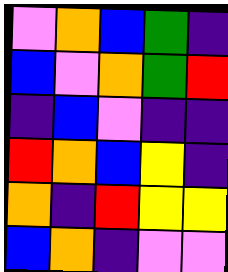[["violet", "orange", "blue", "green", "indigo"], ["blue", "violet", "orange", "green", "red"], ["indigo", "blue", "violet", "indigo", "indigo"], ["red", "orange", "blue", "yellow", "indigo"], ["orange", "indigo", "red", "yellow", "yellow"], ["blue", "orange", "indigo", "violet", "violet"]]